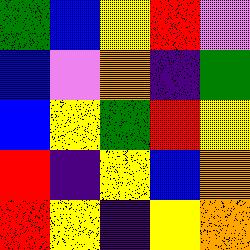[["green", "blue", "yellow", "red", "violet"], ["blue", "violet", "orange", "indigo", "green"], ["blue", "yellow", "green", "red", "yellow"], ["red", "indigo", "yellow", "blue", "orange"], ["red", "yellow", "indigo", "yellow", "orange"]]